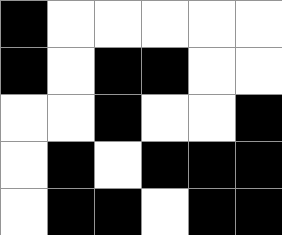[["black", "white", "white", "white", "white", "white"], ["black", "white", "black", "black", "white", "white"], ["white", "white", "black", "white", "white", "black"], ["white", "black", "white", "black", "black", "black"], ["white", "black", "black", "white", "black", "black"]]